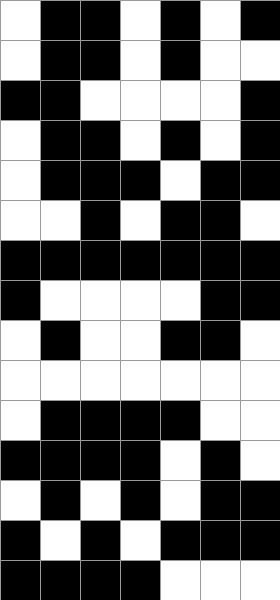[["white", "black", "black", "white", "black", "white", "black"], ["white", "black", "black", "white", "black", "white", "white"], ["black", "black", "white", "white", "white", "white", "black"], ["white", "black", "black", "white", "black", "white", "black"], ["white", "black", "black", "black", "white", "black", "black"], ["white", "white", "black", "white", "black", "black", "white"], ["black", "black", "black", "black", "black", "black", "black"], ["black", "white", "white", "white", "white", "black", "black"], ["white", "black", "white", "white", "black", "black", "white"], ["white", "white", "white", "white", "white", "white", "white"], ["white", "black", "black", "black", "black", "white", "white"], ["black", "black", "black", "black", "white", "black", "white"], ["white", "black", "white", "black", "white", "black", "black"], ["black", "white", "black", "white", "black", "black", "black"], ["black", "black", "black", "black", "white", "white", "white"]]